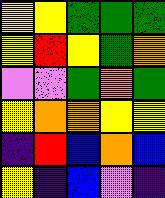[["yellow", "yellow", "green", "green", "green"], ["yellow", "red", "yellow", "green", "orange"], ["violet", "violet", "green", "orange", "green"], ["yellow", "orange", "orange", "yellow", "yellow"], ["indigo", "red", "blue", "orange", "blue"], ["yellow", "indigo", "blue", "violet", "indigo"]]